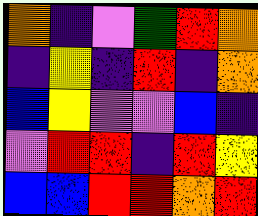[["orange", "indigo", "violet", "green", "red", "orange"], ["indigo", "yellow", "indigo", "red", "indigo", "orange"], ["blue", "yellow", "violet", "violet", "blue", "indigo"], ["violet", "red", "red", "indigo", "red", "yellow"], ["blue", "blue", "red", "red", "orange", "red"]]